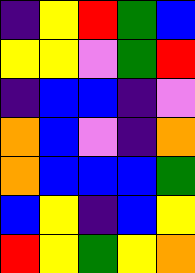[["indigo", "yellow", "red", "green", "blue"], ["yellow", "yellow", "violet", "green", "red"], ["indigo", "blue", "blue", "indigo", "violet"], ["orange", "blue", "violet", "indigo", "orange"], ["orange", "blue", "blue", "blue", "green"], ["blue", "yellow", "indigo", "blue", "yellow"], ["red", "yellow", "green", "yellow", "orange"]]